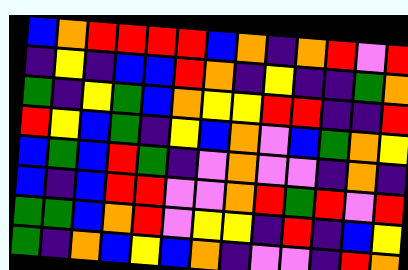[["blue", "orange", "red", "red", "red", "red", "blue", "orange", "indigo", "orange", "red", "violet", "red"], ["indigo", "yellow", "indigo", "blue", "blue", "red", "orange", "indigo", "yellow", "indigo", "indigo", "green", "orange"], ["green", "indigo", "yellow", "green", "blue", "orange", "yellow", "yellow", "red", "red", "indigo", "indigo", "red"], ["red", "yellow", "blue", "green", "indigo", "yellow", "blue", "orange", "violet", "blue", "green", "orange", "yellow"], ["blue", "green", "blue", "red", "green", "indigo", "violet", "orange", "violet", "violet", "indigo", "orange", "indigo"], ["blue", "indigo", "blue", "red", "red", "violet", "violet", "orange", "red", "green", "red", "violet", "red"], ["green", "green", "blue", "orange", "red", "violet", "yellow", "yellow", "indigo", "red", "indigo", "blue", "yellow"], ["green", "indigo", "orange", "blue", "yellow", "blue", "orange", "indigo", "violet", "violet", "indigo", "red", "orange"]]